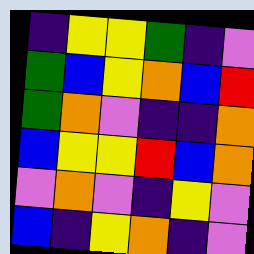[["indigo", "yellow", "yellow", "green", "indigo", "violet"], ["green", "blue", "yellow", "orange", "blue", "red"], ["green", "orange", "violet", "indigo", "indigo", "orange"], ["blue", "yellow", "yellow", "red", "blue", "orange"], ["violet", "orange", "violet", "indigo", "yellow", "violet"], ["blue", "indigo", "yellow", "orange", "indigo", "violet"]]